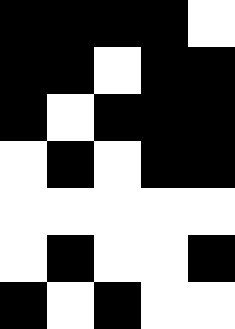[["black", "black", "black", "black", "white"], ["black", "black", "white", "black", "black"], ["black", "white", "black", "black", "black"], ["white", "black", "white", "black", "black"], ["white", "white", "white", "white", "white"], ["white", "black", "white", "white", "black"], ["black", "white", "black", "white", "white"]]